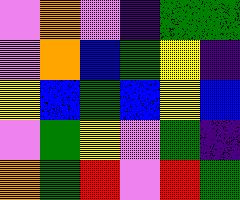[["violet", "orange", "violet", "indigo", "green", "green"], ["violet", "orange", "blue", "green", "yellow", "indigo"], ["yellow", "blue", "green", "blue", "yellow", "blue"], ["violet", "green", "yellow", "violet", "green", "indigo"], ["orange", "green", "red", "violet", "red", "green"]]